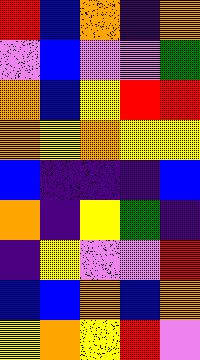[["red", "blue", "orange", "indigo", "orange"], ["violet", "blue", "violet", "violet", "green"], ["orange", "blue", "yellow", "red", "red"], ["orange", "yellow", "orange", "yellow", "yellow"], ["blue", "indigo", "indigo", "indigo", "blue"], ["orange", "indigo", "yellow", "green", "indigo"], ["indigo", "yellow", "violet", "violet", "red"], ["blue", "blue", "orange", "blue", "orange"], ["yellow", "orange", "yellow", "red", "violet"]]